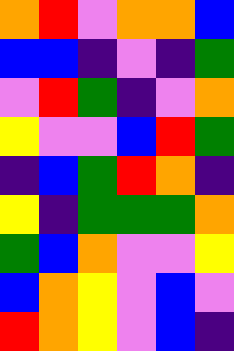[["orange", "red", "violet", "orange", "orange", "blue"], ["blue", "blue", "indigo", "violet", "indigo", "green"], ["violet", "red", "green", "indigo", "violet", "orange"], ["yellow", "violet", "violet", "blue", "red", "green"], ["indigo", "blue", "green", "red", "orange", "indigo"], ["yellow", "indigo", "green", "green", "green", "orange"], ["green", "blue", "orange", "violet", "violet", "yellow"], ["blue", "orange", "yellow", "violet", "blue", "violet"], ["red", "orange", "yellow", "violet", "blue", "indigo"]]